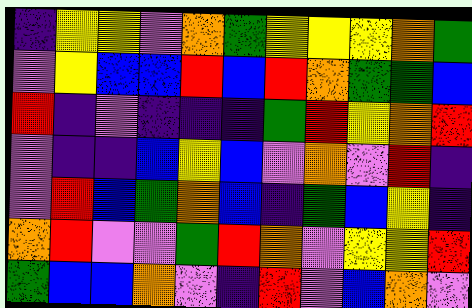[["indigo", "yellow", "yellow", "violet", "orange", "green", "yellow", "yellow", "yellow", "orange", "green"], ["violet", "yellow", "blue", "blue", "red", "blue", "red", "orange", "green", "green", "blue"], ["red", "indigo", "violet", "indigo", "indigo", "indigo", "green", "red", "yellow", "orange", "red"], ["violet", "indigo", "indigo", "blue", "yellow", "blue", "violet", "orange", "violet", "red", "indigo"], ["violet", "red", "blue", "green", "orange", "blue", "indigo", "green", "blue", "yellow", "indigo"], ["orange", "red", "violet", "violet", "green", "red", "orange", "violet", "yellow", "yellow", "red"], ["green", "blue", "blue", "orange", "violet", "indigo", "red", "violet", "blue", "orange", "violet"]]